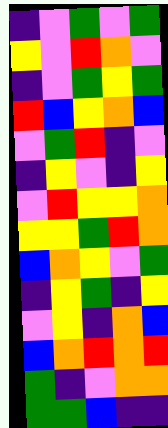[["indigo", "violet", "green", "violet", "green"], ["yellow", "violet", "red", "orange", "violet"], ["indigo", "violet", "green", "yellow", "green"], ["red", "blue", "yellow", "orange", "blue"], ["violet", "green", "red", "indigo", "violet"], ["indigo", "yellow", "violet", "indigo", "yellow"], ["violet", "red", "yellow", "yellow", "orange"], ["yellow", "yellow", "green", "red", "orange"], ["blue", "orange", "yellow", "violet", "green"], ["indigo", "yellow", "green", "indigo", "yellow"], ["violet", "yellow", "indigo", "orange", "blue"], ["blue", "orange", "red", "orange", "red"], ["green", "indigo", "violet", "orange", "orange"], ["green", "green", "blue", "indigo", "indigo"]]